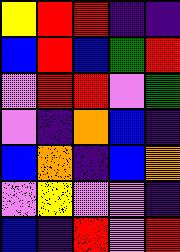[["yellow", "red", "red", "indigo", "indigo"], ["blue", "red", "blue", "green", "red"], ["violet", "red", "red", "violet", "green"], ["violet", "indigo", "orange", "blue", "indigo"], ["blue", "orange", "indigo", "blue", "orange"], ["violet", "yellow", "violet", "violet", "indigo"], ["blue", "indigo", "red", "violet", "red"]]